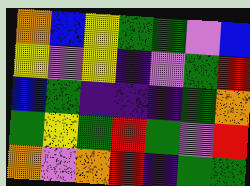[["orange", "blue", "yellow", "green", "green", "violet", "blue"], ["yellow", "violet", "yellow", "indigo", "violet", "green", "red"], ["blue", "green", "indigo", "indigo", "indigo", "green", "orange"], ["green", "yellow", "green", "red", "green", "violet", "red"], ["orange", "violet", "orange", "red", "indigo", "green", "green"]]